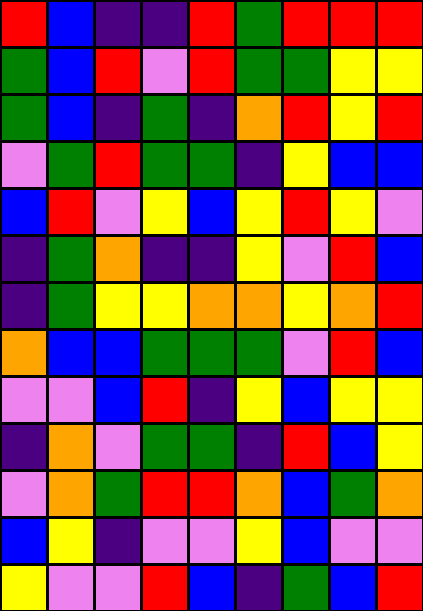[["red", "blue", "indigo", "indigo", "red", "green", "red", "red", "red"], ["green", "blue", "red", "violet", "red", "green", "green", "yellow", "yellow"], ["green", "blue", "indigo", "green", "indigo", "orange", "red", "yellow", "red"], ["violet", "green", "red", "green", "green", "indigo", "yellow", "blue", "blue"], ["blue", "red", "violet", "yellow", "blue", "yellow", "red", "yellow", "violet"], ["indigo", "green", "orange", "indigo", "indigo", "yellow", "violet", "red", "blue"], ["indigo", "green", "yellow", "yellow", "orange", "orange", "yellow", "orange", "red"], ["orange", "blue", "blue", "green", "green", "green", "violet", "red", "blue"], ["violet", "violet", "blue", "red", "indigo", "yellow", "blue", "yellow", "yellow"], ["indigo", "orange", "violet", "green", "green", "indigo", "red", "blue", "yellow"], ["violet", "orange", "green", "red", "red", "orange", "blue", "green", "orange"], ["blue", "yellow", "indigo", "violet", "violet", "yellow", "blue", "violet", "violet"], ["yellow", "violet", "violet", "red", "blue", "indigo", "green", "blue", "red"]]